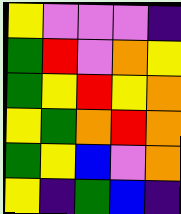[["yellow", "violet", "violet", "violet", "indigo"], ["green", "red", "violet", "orange", "yellow"], ["green", "yellow", "red", "yellow", "orange"], ["yellow", "green", "orange", "red", "orange"], ["green", "yellow", "blue", "violet", "orange"], ["yellow", "indigo", "green", "blue", "indigo"]]